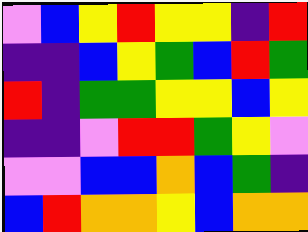[["violet", "blue", "yellow", "red", "yellow", "yellow", "indigo", "red"], ["indigo", "indigo", "blue", "yellow", "green", "blue", "red", "green"], ["red", "indigo", "green", "green", "yellow", "yellow", "blue", "yellow"], ["indigo", "indigo", "violet", "red", "red", "green", "yellow", "violet"], ["violet", "violet", "blue", "blue", "orange", "blue", "green", "indigo"], ["blue", "red", "orange", "orange", "yellow", "blue", "orange", "orange"]]